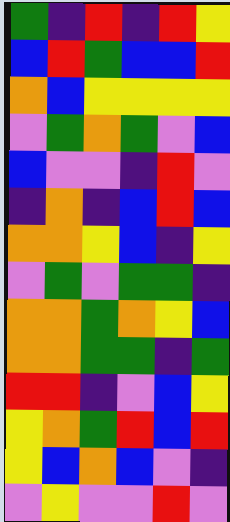[["green", "indigo", "red", "indigo", "red", "yellow"], ["blue", "red", "green", "blue", "blue", "red"], ["orange", "blue", "yellow", "yellow", "yellow", "yellow"], ["violet", "green", "orange", "green", "violet", "blue"], ["blue", "violet", "violet", "indigo", "red", "violet"], ["indigo", "orange", "indigo", "blue", "red", "blue"], ["orange", "orange", "yellow", "blue", "indigo", "yellow"], ["violet", "green", "violet", "green", "green", "indigo"], ["orange", "orange", "green", "orange", "yellow", "blue"], ["orange", "orange", "green", "green", "indigo", "green"], ["red", "red", "indigo", "violet", "blue", "yellow"], ["yellow", "orange", "green", "red", "blue", "red"], ["yellow", "blue", "orange", "blue", "violet", "indigo"], ["violet", "yellow", "violet", "violet", "red", "violet"]]